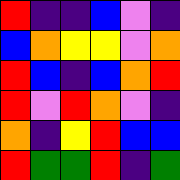[["red", "indigo", "indigo", "blue", "violet", "indigo"], ["blue", "orange", "yellow", "yellow", "violet", "orange"], ["red", "blue", "indigo", "blue", "orange", "red"], ["red", "violet", "red", "orange", "violet", "indigo"], ["orange", "indigo", "yellow", "red", "blue", "blue"], ["red", "green", "green", "red", "indigo", "green"]]